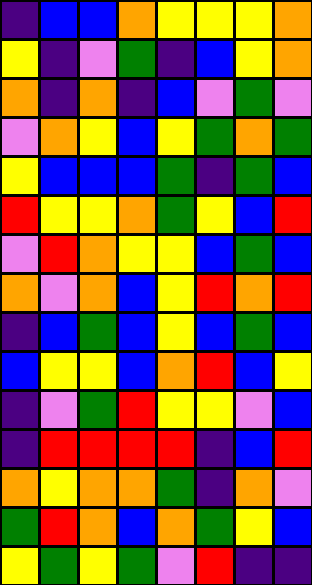[["indigo", "blue", "blue", "orange", "yellow", "yellow", "yellow", "orange"], ["yellow", "indigo", "violet", "green", "indigo", "blue", "yellow", "orange"], ["orange", "indigo", "orange", "indigo", "blue", "violet", "green", "violet"], ["violet", "orange", "yellow", "blue", "yellow", "green", "orange", "green"], ["yellow", "blue", "blue", "blue", "green", "indigo", "green", "blue"], ["red", "yellow", "yellow", "orange", "green", "yellow", "blue", "red"], ["violet", "red", "orange", "yellow", "yellow", "blue", "green", "blue"], ["orange", "violet", "orange", "blue", "yellow", "red", "orange", "red"], ["indigo", "blue", "green", "blue", "yellow", "blue", "green", "blue"], ["blue", "yellow", "yellow", "blue", "orange", "red", "blue", "yellow"], ["indigo", "violet", "green", "red", "yellow", "yellow", "violet", "blue"], ["indigo", "red", "red", "red", "red", "indigo", "blue", "red"], ["orange", "yellow", "orange", "orange", "green", "indigo", "orange", "violet"], ["green", "red", "orange", "blue", "orange", "green", "yellow", "blue"], ["yellow", "green", "yellow", "green", "violet", "red", "indigo", "indigo"]]